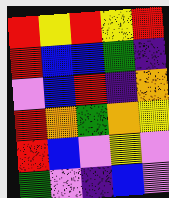[["red", "yellow", "red", "yellow", "red"], ["red", "blue", "blue", "green", "indigo"], ["violet", "blue", "red", "indigo", "orange"], ["red", "orange", "green", "orange", "yellow"], ["red", "blue", "violet", "yellow", "violet"], ["green", "violet", "indigo", "blue", "violet"]]